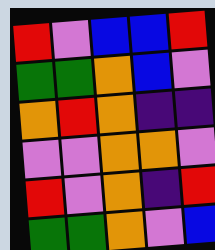[["red", "violet", "blue", "blue", "red"], ["green", "green", "orange", "blue", "violet"], ["orange", "red", "orange", "indigo", "indigo"], ["violet", "violet", "orange", "orange", "violet"], ["red", "violet", "orange", "indigo", "red"], ["green", "green", "orange", "violet", "blue"]]